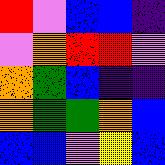[["red", "violet", "blue", "blue", "indigo"], ["violet", "orange", "red", "red", "violet"], ["orange", "green", "blue", "indigo", "indigo"], ["orange", "green", "green", "orange", "blue"], ["blue", "blue", "violet", "yellow", "blue"]]